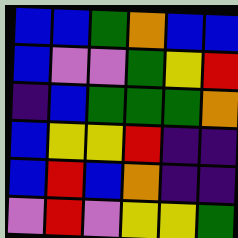[["blue", "blue", "green", "orange", "blue", "blue"], ["blue", "violet", "violet", "green", "yellow", "red"], ["indigo", "blue", "green", "green", "green", "orange"], ["blue", "yellow", "yellow", "red", "indigo", "indigo"], ["blue", "red", "blue", "orange", "indigo", "indigo"], ["violet", "red", "violet", "yellow", "yellow", "green"]]